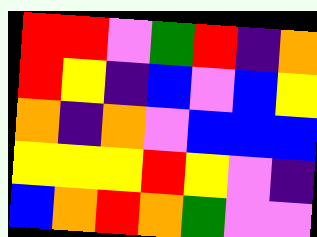[["red", "red", "violet", "green", "red", "indigo", "orange"], ["red", "yellow", "indigo", "blue", "violet", "blue", "yellow"], ["orange", "indigo", "orange", "violet", "blue", "blue", "blue"], ["yellow", "yellow", "yellow", "red", "yellow", "violet", "indigo"], ["blue", "orange", "red", "orange", "green", "violet", "violet"]]